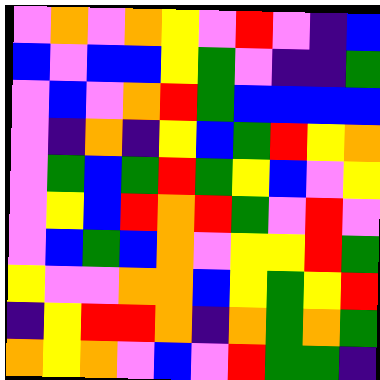[["violet", "orange", "violet", "orange", "yellow", "violet", "red", "violet", "indigo", "blue"], ["blue", "violet", "blue", "blue", "yellow", "green", "violet", "indigo", "indigo", "green"], ["violet", "blue", "violet", "orange", "red", "green", "blue", "blue", "blue", "blue"], ["violet", "indigo", "orange", "indigo", "yellow", "blue", "green", "red", "yellow", "orange"], ["violet", "green", "blue", "green", "red", "green", "yellow", "blue", "violet", "yellow"], ["violet", "yellow", "blue", "red", "orange", "red", "green", "violet", "red", "violet"], ["violet", "blue", "green", "blue", "orange", "violet", "yellow", "yellow", "red", "green"], ["yellow", "violet", "violet", "orange", "orange", "blue", "yellow", "green", "yellow", "red"], ["indigo", "yellow", "red", "red", "orange", "indigo", "orange", "green", "orange", "green"], ["orange", "yellow", "orange", "violet", "blue", "violet", "red", "green", "green", "indigo"]]